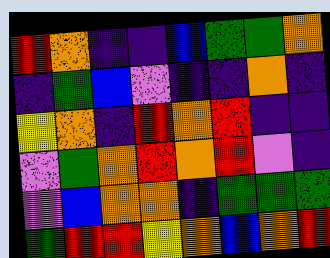[["red", "orange", "indigo", "indigo", "blue", "green", "green", "orange"], ["indigo", "green", "blue", "violet", "indigo", "indigo", "orange", "indigo"], ["yellow", "orange", "indigo", "red", "orange", "red", "indigo", "indigo"], ["violet", "green", "orange", "red", "orange", "red", "violet", "indigo"], ["violet", "blue", "orange", "orange", "indigo", "green", "green", "green"], ["green", "red", "red", "yellow", "orange", "blue", "orange", "red"]]